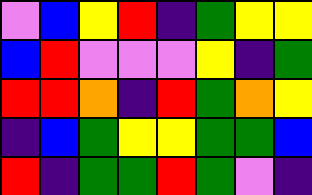[["violet", "blue", "yellow", "red", "indigo", "green", "yellow", "yellow"], ["blue", "red", "violet", "violet", "violet", "yellow", "indigo", "green"], ["red", "red", "orange", "indigo", "red", "green", "orange", "yellow"], ["indigo", "blue", "green", "yellow", "yellow", "green", "green", "blue"], ["red", "indigo", "green", "green", "red", "green", "violet", "indigo"]]